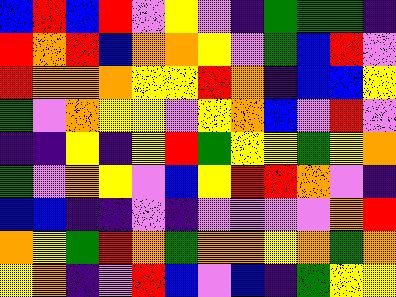[["blue", "red", "blue", "red", "violet", "yellow", "violet", "indigo", "green", "green", "green", "indigo"], ["red", "orange", "red", "blue", "orange", "orange", "yellow", "violet", "green", "blue", "red", "violet"], ["red", "orange", "orange", "orange", "yellow", "yellow", "red", "orange", "indigo", "blue", "blue", "yellow"], ["green", "violet", "orange", "yellow", "yellow", "violet", "yellow", "orange", "blue", "violet", "red", "violet"], ["indigo", "indigo", "yellow", "indigo", "yellow", "red", "green", "yellow", "yellow", "green", "yellow", "orange"], ["green", "violet", "orange", "yellow", "violet", "blue", "yellow", "red", "red", "orange", "violet", "indigo"], ["blue", "blue", "indigo", "indigo", "violet", "indigo", "violet", "violet", "violet", "violet", "orange", "red"], ["orange", "yellow", "green", "red", "orange", "green", "orange", "orange", "yellow", "orange", "green", "orange"], ["yellow", "orange", "indigo", "violet", "red", "blue", "violet", "blue", "indigo", "green", "yellow", "yellow"]]